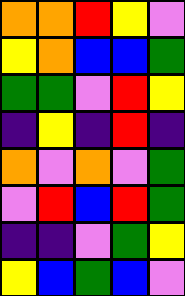[["orange", "orange", "red", "yellow", "violet"], ["yellow", "orange", "blue", "blue", "green"], ["green", "green", "violet", "red", "yellow"], ["indigo", "yellow", "indigo", "red", "indigo"], ["orange", "violet", "orange", "violet", "green"], ["violet", "red", "blue", "red", "green"], ["indigo", "indigo", "violet", "green", "yellow"], ["yellow", "blue", "green", "blue", "violet"]]